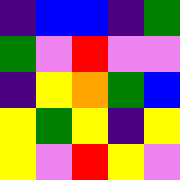[["indigo", "blue", "blue", "indigo", "green"], ["green", "violet", "red", "violet", "violet"], ["indigo", "yellow", "orange", "green", "blue"], ["yellow", "green", "yellow", "indigo", "yellow"], ["yellow", "violet", "red", "yellow", "violet"]]